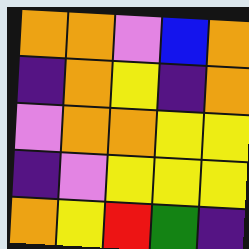[["orange", "orange", "violet", "blue", "orange"], ["indigo", "orange", "yellow", "indigo", "orange"], ["violet", "orange", "orange", "yellow", "yellow"], ["indigo", "violet", "yellow", "yellow", "yellow"], ["orange", "yellow", "red", "green", "indigo"]]